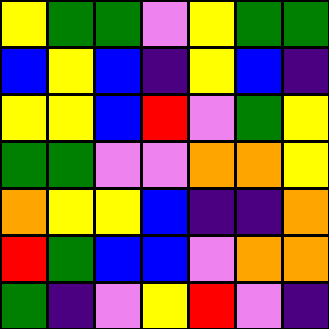[["yellow", "green", "green", "violet", "yellow", "green", "green"], ["blue", "yellow", "blue", "indigo", "yellow", "blue", "indigo"], ["yellow", "yellow", "blue", "red", "violet", "green", "yellow"], ["green", "green", "violet", "violet", "orange", "orange", "yellow"], ["orange", "yellow", "yellow", "blue", "indigo", "indigo", "orange"], ["red", "green", "blue", "blue", "violet", "orange", "orange"], ["green", "indigo", "violet", "yellow", "red", "violet", "indigo"]]